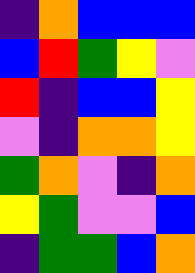[["indigo", "orange", "blue", "blue", "blue"], ["blue", "red", "green", "yellow", "violet"], ["red", "indigo", "blue", "blue", "yellow"], ["violet", "indigo", "orange", "orange", "yellow"], ["green", "orange", "violet", "indigo", "orange"], ["yellow", "green", "violet", "violet", "blue"], ["indigo", "green", "green", "blue", "orange"]]